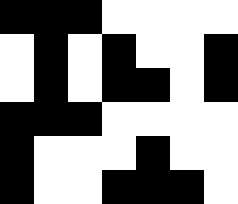[["black", "black", "black", "white", "white", "white", "white"], ["white", "black", "white", "black", "white", "white", "black"], ["white", "black", "white", "black", "black", "white", "black"], ["black", "black", "black", "white", "white", "white", "white"], ["black", "white", "white", "white", "black", "white", "white"], ["black", "white", "white", "black", "black", "black", "white"]]